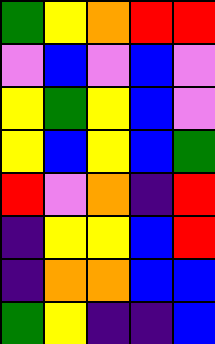[["green", "yellow", "orange", "red", "red"], ["violet", "blue", "violet", "blue", "violet"], ["yellow", "green", "yellow", "blue", "violet"], ["yellow", "blue", "yellow", "blue", "green"], ["red", "violet", "orange", "indigo", "red"], ["indigo", "yellow", "yellow", "blue", "red"], ["indigo", "orange", "orange", "blue", "blue"], ["green", "yellow", "indigo", "indigo", "blue"]]